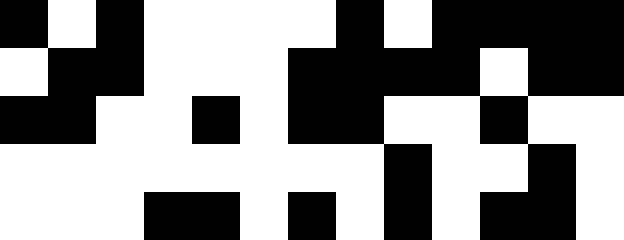[["black", "white", "black", "white", "white", "white", "white", "black", "white", "black", "black", "black", "black"], ["white", "black", "black", "white", "white", "white", "black", "black", "black", "black", "white", "black", "black"], ["black", "black", "white", "white", "black", "white", "black", "black", "white", "white", "black", "white", "white"], ["white", "white", "white", "white", "white", "white", "white", "white", "black", "white", "white", "black", "white"], ["white", "white", "white", "black", "black", "white", "black", "white", "black", "white", "black", "black", "white"]]